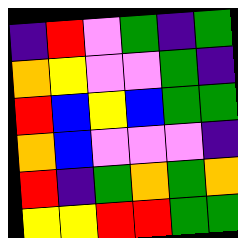[["indigo", "red", "violet", "green", "indigo", "green"], ["orange", "yellow", "violet", "violet", "green", "indigo"], ["red", "blue", "yellow", "blue", "green", "green"], ["orange", "blue", "violet", "violet", "violet", "indigo"], ["red", "indigo", "green", "orange", "green", "orange"], ["yellow", "yellow", "red", "red", "green", "green"]]